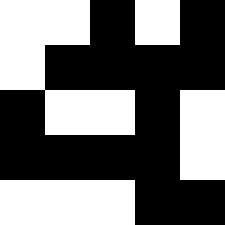[["white", "white", "black", "white", "black"], ["white", "black", "black", "black", "black"], ["black", "white", "white", "black", "white"], ["black", "black", "black", "black", "white"], ["white", "white", "white", "black", "black"]]